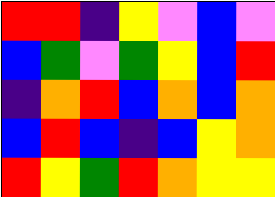[["red", "red", "indigo", "yellow", "violet", "blue", "violet"], ["blue", "green", "violet", "green", "yellow", "blue", "red"], ["indigo", "orange", "red", "blue", "orange", "blue", "orange"], ["blue", "red", "blue", "indigo", "blue", "yellow", "orange"], ["red", "yellow", "green", "red", "orange", "yellow", "yellow"]]